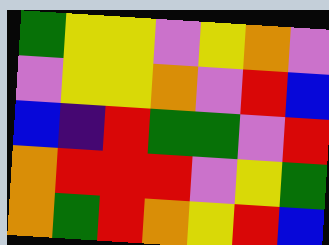[["green", "yellow", "yellow", "violet", "yellow", "orange", "violet"], ["violet", "yellow", "yellow", "orange", "violet", "red", "blue"], ["blue", "indigo", "red", "green", "green", "violet", "red"], ["orange", "red", "red", "red", "violet", "yellow", "green"], ["orange", "green", "red", "orange", "yellow", "red", "blue"]]